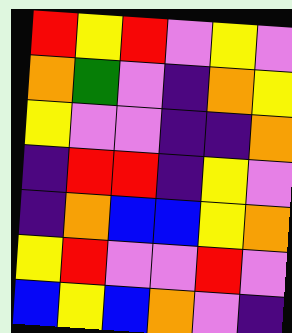[["red", "yellow", "red", "violet", "yellow", "violet"], ["orange", "green", "violet", "indigo", "orange", "yellow"], ["yellow", "violet", "violet", "indigo", "indigo", "orange"], ["indigo", "red", "red", "indigo", "yellow", "violet"], ["indigo", "orange", "blue", "blue", "yellow", "orange"], ["yellow", "red", "violet", "violet", "red", "violet"], ["blue", "yellow", "blue", "orange", "violet", "indigo"]]